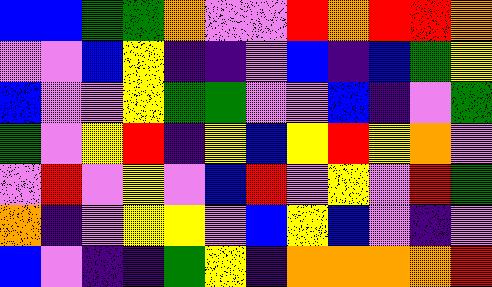[["blue", "blue", "green", "green", "orange", "violet", "violet", "red", "orange", "red", "red", "orange"], ["violet", "violet", "blue", "yellow", "indigo", "indigo", "violet", "blue", "indigo", "blue", "green", "yellow"], ["blue", "violet", "violet", "yellow", "green", "green", "violet", "violet", "blue", "indigo", "violet", "green"], ["green", "violet", "yellow", "red", "indigo", "yellow", "blue", "yellow", "red", "yellow", "orange", "violet"], ["violet", "red", "violet", "yellow", "violet", "blue", "red", "violet", "yellow", "violet", "red", "green"], ["orange", "indigo", "violet", "yellow", "yellow", "violet", "blue", "yellow", "blue", "violet", "indigo", "violet"], ["blue", "violet", "indigo", "indigo", "green", "yellow", "indigo", "orange", "orange", "orange", "orange", "red"]]